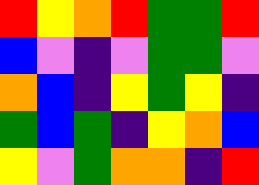[["red", "yellow", "orange", "red", "green", "green", "red"], ["blue", "violet", "indigo", "violet", "green", "green", "violet"], ["orange", "blue", "indigo", "yellow", "green", "yellow", "indigo"], ["green", "blue", "green", "indigo", "yellow", "orange", "blue"], ["yellow", "violet", "green", "orange", "orange", "indigo", "red"]]